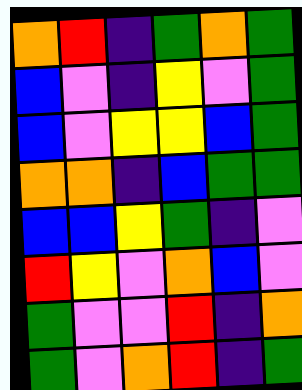[["orange", "red", "indigo", "green", "orange", "green"], ["blue", "violet", "indigo", "yellow", "violet", "green"], ["blue", "violet", "yellow", "yellow", "blue", "green"], ["orange", "orange", "indigo", "blue", "green", "green"], ["blue", "blue", "yellow", "green", "indigo", "violet"], ["red", "yellow", "violet", "orange", "blue", "violet"], ["green", "violet", "violet", "red", "indigo", "orange"], ["green", "violet", "orange", "red", "indigo", "green"]]